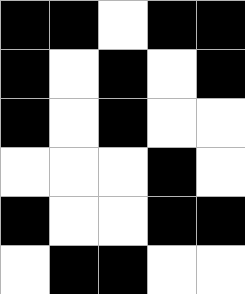[["black", "black", "white", "black", "black"], ["black", "white", "black", "white", "black"], ["black", "white", "black", "white", "white"], ["white", "white", "white", "black", "white"], ["black", "white", "white", "black", "black"], ["white", "black", "black", "white", "white"]]